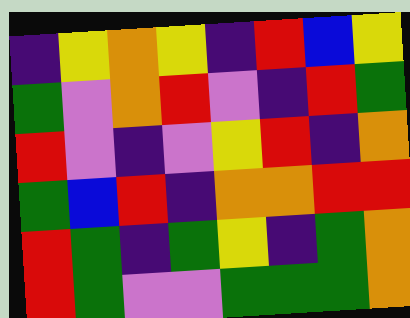[["indigo", "yellow", "orange", "yellow", "indigo", "red", "blue", "yellow"], ["green", "violet", "orange", "red", "violet", "indigo", "red", "green"], ["red", "violet", "indigo", "violet", "yellow", "red", "indigo", "orange"], ["green", "blue", "red", "indigo", "orange", "orange", "red", "red"], ["red", "green", "indigo", "green", "yellow", "indigo", "green", "orange"], ["red", "green", "violet", "violet", "green", "green", "green", "orange"]]